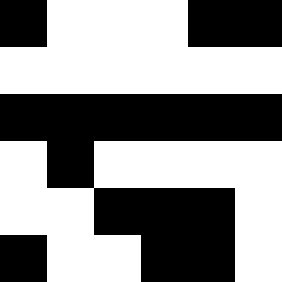[["black", "white", "white", "white", "black", "black"], ["white", "white", "white", "white", "white", "white"], ["black", "black", "black", "black", "black", "black"], ["white", "black", "white", "white", "white", "white"], ["white", "white", "black", "black", "black", "white"], ["black", "white", "white", "black", "black", "white"]]